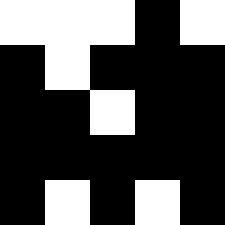[["white", "white", "white", "black", "white"], ["black", "white", "black", "black", "black"], ["black", "black", "white", "black", "black"], ["black", "black", "black", "black", "black"], ["black", "white", "black", "white", "black"]]